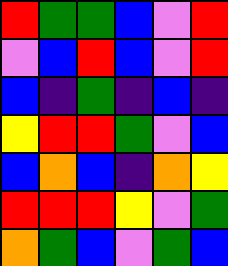[["red", "green", "green", "blue", "violet", "red"], ["violet", "blue", "red", "blue", "violet", "red"], ["blue", "indigo", "green", "indigo", "blue", "indigo"], ["yellow", "red", "red", "green", "violet", "blue"], ["blue", "orange", "blue", "indigo", "orange", "yellow"], ["red", "red", "red", "yellow", "violet", "green"], ["orange", "green", "blue", "violet", "green", "blue"]]